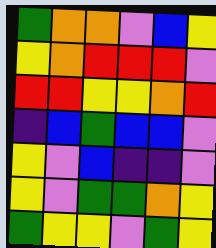[["green", "orange", "orange", "violet", "blue", "yellow"], ["yellow", "orange", "red", "red", "red", "violet"], ["red", "red", "yellow", "yellow", "orange", "red"], ["indigo", "blue", "green", "blue", "blue", "violet"], ["yellow", "violet", "blue", "indigo", "indigo", "violet"], ["yellow", "violet", "green", "green", "orange", "yellow"], ["green", "yellow", "yellow", "violet", "green", "yellow"]]